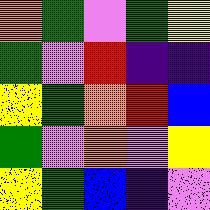[["orange", "green", "violet", "green", "yellow"], ["green", "violet", "red", "indigo", "indigo"], ["yellow", "green", "orange", "red", "blue"], ["green", "violet", "orange", "violet", "yellow"], ["yellow", "green", "blue", "indigo", "violet"]]